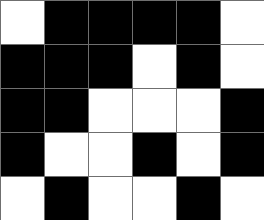[["white", "black", "black", "black", "black", "white"], ["black", "black", "black", "white", "black", "white"], ["black", "black", "white", "white", "white", "black"], ["black", "white", "white", "black", "white", "black"], ["white", "black", "white", "white", "black", "white"]]